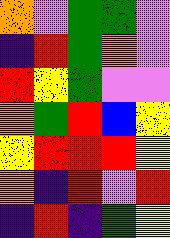[["orange", "violet", "green", "green", "violet"], ["indigo", "red", "green", "orange", "violet"], ["red", "yellow", "green", "violet", "violet"], ["orange", "green", "red", "blue", "yellow"], ["yellow", "red", "red", "red", "yellow"], ["orange", "indigo", "red", "violet", "red"], ["indigo", "red", "indigo", "green", "yellow"]]